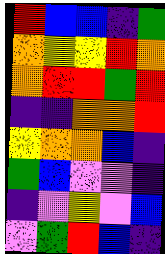[["red", "blue", "blue", "indigo", "green"], ["orange", "yellow", "yellow", "red", "orange"], ["orange", "red", "red", "green", "red"], ["indigo", "indigo", "orange", "orange", "red"], ["yellow", "orange", "orange", "blue", "indigo"], ["green", "blue", "violet", "violet", "indigo"], ["indigo", "violet", "yellow", "violet", "blue"], ["violet", "green", "red", "blue", "indigo"]]